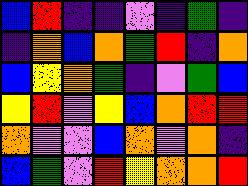[["blue", "red", "indigo", "indigo", "violet", "indigo", "green", "indigo"], ["indigo", "orange", "blue", "orange", "green", "red", "indigo", "orange"], ["blue", "yellow", "orange", "green", "indigo", "violet", "green", "blue"], ["yellow", "red", "violet", "yellow", "blue", "orange", "red", "red"], ["orange", "violet", "violet", "blue", "orange", "violet", "orange", "indigo"], ["blue", "green", "violet", "red", "yellow", "orange", "orange", "red"]]